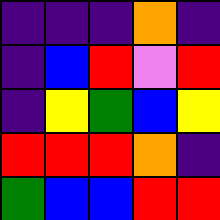[["indigo", "indigo", "indigo", "orange", "indigo"], ["indigo", "blue", "red", "violet", "red"], ["indigo", "yellow", "green", "blue", "yellow"], ["red", "red", "red", "orange", "indigo"], ["green", "blue", "blue", "red", "red"]]